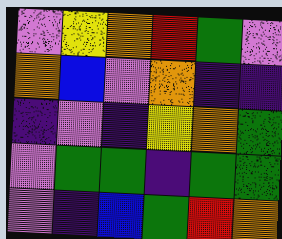[["violet", "yellow", "orange", "red", "green", "violet"], ["orange", "blue", "violet", "orange", "indigo", "indigo"], ["indigo", "violet", "indigo", "yellow", "orange", "green"], ["violet", "green", "green", "indigo", "green", "green"], ["violet", "indigo", "blue", "green", "red", "orange"]]